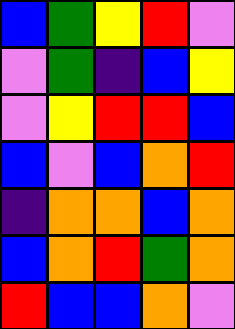[["blue", "green", "yellow", "red", "violet"], ["violet", "green", "indigo", "blue", "yellow"], ["violet", "yellow", "red", "red", "blue"], ["blue", "violet", "blue", "orange", "red"], ["indigo", "orange", "orange", "blue", "orange"], ["blue", "orange", "red", "green", "orange"], ["red", "blue", "blue", "orange", "violet"]]